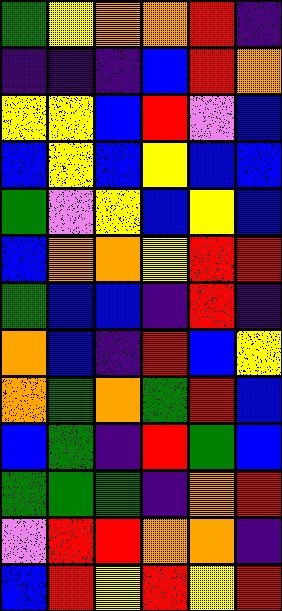[["green", "yellow", "orange", "orange", "red", "indigo"], ["indigo", "indigo", "indigo", "blue", "red", "orange"], ["yellow", "yellow", "blue", "red", "violet", "blue"], ["blue", "yellow", "blue", "yellow", "blue", "blue"], ["green", "violet", "yellow", "blue", "yellow", "blue"], ["blue", "orange", "orange", "yellow", "red", "red"], ["green", "blue", "blue", "indigo", "red", "indigo"], ["orange", "blue", "indigo", "red", "blue", "yellow"], ["orange", "green", "orange", "green", "red", "blue"], ["blue", "green", "indigo", "red", "green", "blue"], ["green", "green", "green", "indigo", "orange", "red"], ["violet", "red", "red", "orange", "orange", "indigo"], ["blue", "red", "yellow", "red", "yellow", "red"]]